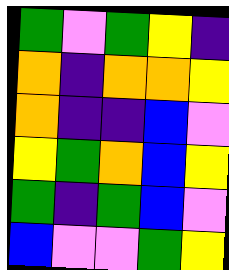[["green", "violet", "green", "yellow", "indigo"], ["orange", "indigo", "orange", "orange", "yellow"], ["orange", "indigo", "indigo", "blue", "violet"], ["yellow", "green", "orange", "blue", "yellow"], ["green", "indigo", "green", "blue", "violet"], ["blue", "violet", "violet", "green", "yellow"]]